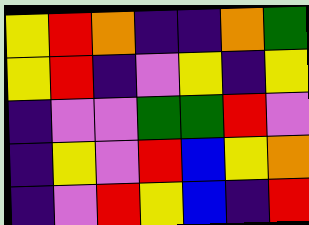[["yellow", "red", "orange", "indigo", "indigo", "orange", "green"], ["yellow", "red", "indigo", "violet", "yellow", "indigo", "yellow"], ["indigo", "violet", "violet", "green", "green", "red", "violet"], ["indigo", "yellow", "violet", "red", "blue", "yellow", "orange"], ["indigo", "violet", "red", "yellow", "blue", "indigo", "red"]]